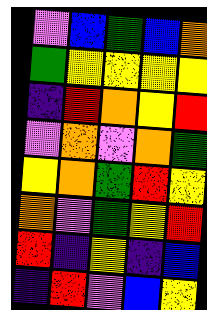[["violet", "blue", "green", "blue", "orange"], ["green", "yellow", "yellow", "yellow", "yellow"], ["indigo", "red", "orange", "yellow", "red"], ["violet", "orange", "violet", "orange", "green"], ["yellow", "orange", "green", "red", "yellow"], ["orange", "violet", "green", "yellow", "red"], ["red", "indigo", "yellow", "indigo", "blue"], ["indigo", "red", "violet", "blue", "yellow"]]